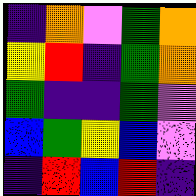[["indigo", "orange", "violet", "green", "orange"], ["yellow", "red", "indigo", "green", "orange"], ["green", "indigo", "indigo", "green", "violet"], ["blue", "green", "yellow", "blue", "violet"], ["indigo", "red", "blue", "red", "indigo"]]